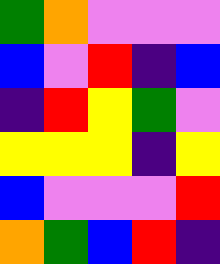[["green", "orange", "violet", "violet", "violet"], ["blue", "violet", "red", "indigo", "blue"], ["indigo", "red", "yellow", "green", "violet"], ["yellow", "yellow", "yellow", "indigo", "yellow"], ["blue", "violet", "violet", "violet", "red"], ["orange", "green", "blue", "red", "indigo"]]